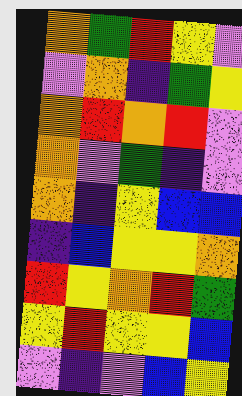[["orange", "green", "red", "yellow", "violet"], ["violet", "orange", "indigo", "green", "yellow"], ["orange", "red", "orange", "red", "violet"], ["orange", "violet", "green", "indigo", "violet"], ["orange", "indigo", "yellow", "blue", "blue"], ["indigo", "blue", "yellow", "yellow", "orange"], ["red", "yellow", "orange", "red", "green"], ["yellow", "red", "yellow", "yellow", "blue"], ["violet", "indigo", "violet", "blue", "yellow"]]